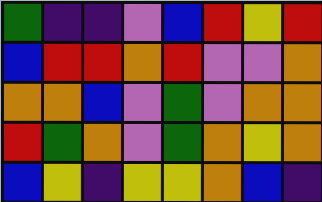[["green", "indigo", "indigo", "violet", "blue", "red", "yellow", "red"], ["blue", "red", "red", "orange", "red", "violet", "violet", "orange"], ["orange", "orange", "blue", "violet", "green", "violet", "orange", "orange"], ["red", "green", "orange", "violet", "green", "orange", "yellow", "orange"], ["blue", "yellow", "indigo", "yellow", "yellow", "orange", "blue", "indigo"]]